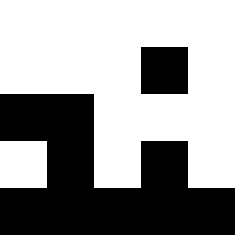[["white", "white", "white", "white", "white"], ["white", "white", "white", "black", "white"], ["black", "black", "white", "white", "white"], ["white", "black", "white", "black", "white"], ["black", "black", "black", "black", "black"]]